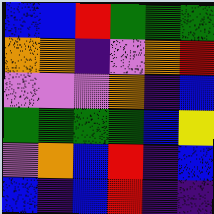[["blue", "blue", "red", "green", "green", "green"], ["orange", "orange", "indigo", "violet", "orange", "red"], ["violet", "violet", "violet", "orange", "indigo", "blue"], ["green", "green", "green", "green", "blue", "yellow"], ["violet", "orange", "blue", "red", "indigo", "blue"], ["blue", "indigo", "blue", "red", "indigo", "indigo"]]